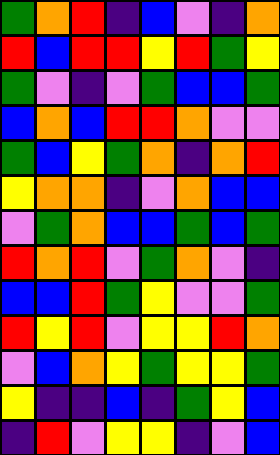[["green", "orange", "red", "indigo", "blue", "violet", "indigo", "orange"], ["red", "blue", "red", "red", "yellow", "red", "green", "yellow"], ["green", "violet", "indigo", "violet", "green", "blue", "blue", "green"], ["blue", "orange", "blue", "red", "red", "orange", "violet", "violet"], ["green", "blue", "yellow", "green", "orange", "indigo", "orange", "red"], ["yellow", "orange", "orange", "indigo", "violet", "orange", "blue", "blue"], ["violet", "green", "orange", "blue", "blue", "green", "blue", "green"], ["red", "orange", "red", "violet", "green", "orange", "violet", "indigo"], ["blue", "blue", "red", "green", "yellow", "violet", "violet", "green"], ["red", "yellow", "red", "violet", "yellow", "yellow", "red", "orange"], ["violet", "blue", "orange", "yellow", "green", "yellow", "yellow", "green"], ["yellow", "indigo", "indigo", "blue", "indigo", "green", "yellow", "blue"], ["indigo", "red", "violet", "yellow", "yellow", "indigo", "violet", "blue"]]